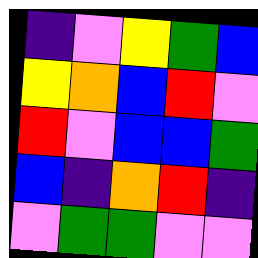[["indigo", "violet", "yellow", "green", "blue"], ["yellow", "orange", "blue", "red", "violet"], ["red", "violet", "blue", "blue", "green"], ["blue", "indigo", "orange", "red", "indigo"], ["violet", "green", "green", "violet", "violet"]]